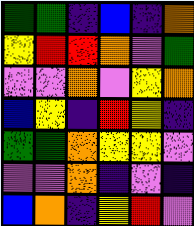[["green", "green", "indigo", "blue", "indigo", "orange"], ["yellow", "red", "red", "orange", "violet", "green"], ["violet", "violet", "orange", "violet", "yellow", "orange"], ["blue", "yellow", "indigo", "red", "yellow", "indigo"], ["green", "green", "orange", "yellow", "yellow", "violet"], ["violet", "violet", "orange", "indigo", "violet", "indigo"], ["blue", "orange", "indigo", "yellow", "red", "violet"]]